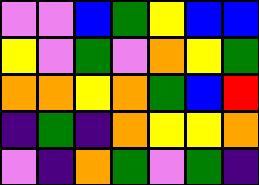[["violet", "violet", "blue", "green", "yellow", "blue", "blue"], ["yellow", "violet", "green", "violet", "orange", "yellow", "green"], ["orange", "orange", "yellow", "orange", "green", "blue", "red"], ["indigo", "green", "indigo", "orange", "yellow", "yellow", "orange"], ["violet", "indigo", "orange", "green", "violet", "green", "indigo"]]